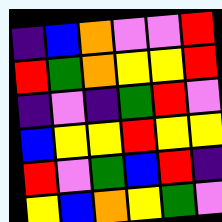[["indigo", "blue", "orange", "violet", "violet", "red"], ["red", "green", "orange", "yellow", "yellow", "red"], ["indigo", "violet", "indigo", "green", "red", "violet"], ["blue", "yellow", "yellow", "red", "yellow", "yellow"], ["red", "violet", "green", "blue", "red", "indigo"], ["yellow", "blue", "orange", "yellow", "green", "violet"]]